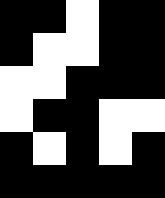[["black", "black", "white", "black", "black"], ["black", "white", "white", "black", "black"], ["white", "white", "black", "black", "black"], ["white", "black", "black", "white", "white"], ["black", "white", "black", "white", "black"], ["black", "black", "black", "black", "black"]]